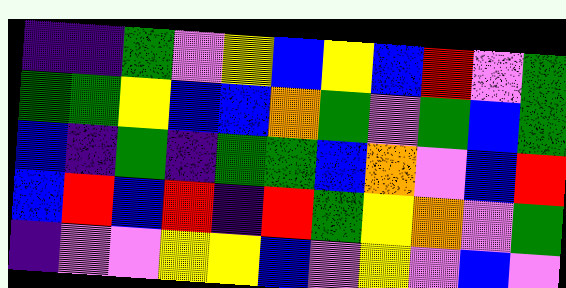[["indigo", "indigo", "green", "violet", "yellow", "blue", "yellow", "blue", "red", "violet", "green"], ["green", "green", "yellow", "blue", "blue", "orange", "green", "violet", "green", "blue", "green"], ["blue", "indigo", "green", "indigo", "green", "green", "blue", "orange", "violet", "blue", "red"], ["blue", "red", "blue", "red", "indigo", "red", "green", "yellow", "orange", "violet", "green"], ["indigo", "violet", "violet", "yellow", "yellow", "blue", "violet", "yellow", "violet", "blue", "violet"]]